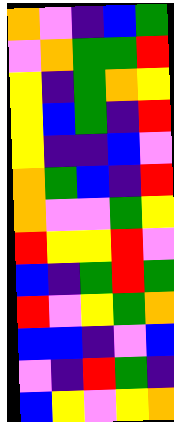[["orange", "violet", "indigo", "blue", "green"], ["violet", "orange", "green", "green", "red"], ["yellow", "indigo", "green", "orange", "yellow"], ["yellow", "blue", "green", "indigo", "red"], ["yellow", "indigo", "indigo", "blue", "violet"], ["orange", "green", "blue", "indigo", "red"], ["orange", "violet", "violet", "green", "yellow"], ["red", "yellow", "yellow", "red", "violet"], ["blue", "indigo", "green", "red", "green"], ["red", "violet", "yellow", "green", "orange"], ["blue", "blue", "indigo", "violet", "blue"], ["violet", "indigo", "red", "green", "indigo"], ["blue", "yellow", "violet", "yellow", "orange"]]